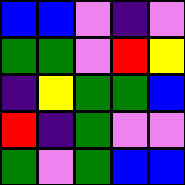[["blue", "blue", "violet", "indigo", "violet"], ["green", "green", "violet", "red", "yellow"], ["indigo", "yellow", "green", "green", "blue"], ["red", "indigo", "green", "violet", "violet"], ["green", "violet", "green", "blue", "blue"]]